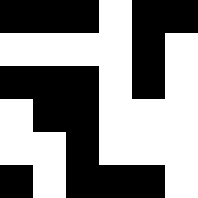[["black", "black", "black", "white", "black", "black"], ["white", "white", "white", "white", "black", "white"], ["black", "black", "black", "white", "black", "white"], ["white", "black", "black", "white", "white", "white"], ["white", "white", "black", "white", "white", "white"], ["black", "white", "black", "black", "black", "white"]]